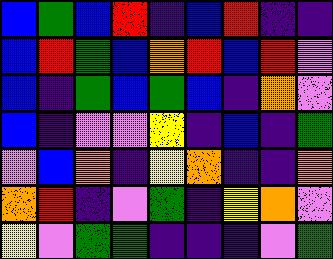[["blue", "green", "blue", "red", "indigo", "blue", "red", "indigo", "indigo"], ["blue", "red", "green", "blue", "orange", "red", "blue", "red", "violet"], ["blue", "indigo", "green", "blue", "green", "blue", "indigo", "orange", "violet"], ["blue", "indigo", "violet", "violet", "yellow", "indigo", "blue", "indigo", "green"], ["violet", "blue", "orange", "indigo", "yellow", "orange", "indigo", "indigo", "orange"], ["orange", "red", "indigo", "violet", "green", "indigo", "yellow", "orange", "violet"], ["yellow", "violet", "green", "green", "indigo", "indigo", "indigo", "violet", "green"]]